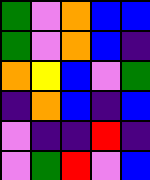[["green", "violet", "orange", "blue", "blue"], ["green", "violet", "orange", "blue", "indigo"], ["orange", "yellow", "blue", "violet", "green"], ["indigo", "orange", "blue", "indigo", "blue"], ["violet", "indigo", "indigo", "red", "indigo"], ["violet", "green", "red", "violet", "blue"]]